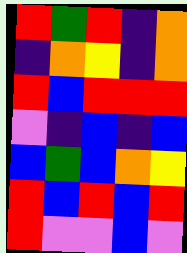[["red", "green", "red", "indigo", "orange"], ["indigo", "orange", "yellow", "indigo", "orange"], ["red", "blue", "red", "red", "red"], ["violet", "indigo", "blue", "indigo", "blue"], ["blue", "green", "blue", "orange", "yellow"], ["red", "blue", "red", "blue", "red"], ["red", "violet", "violet", "blue", "violet"]]